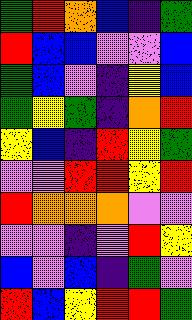[["green", "red", "orange", "blue", "indigo", "green"], ["red", "blue", "blue", "violet", "violet", "blue"], ["green", "blue", "violet", "indigo", "yellow", "blue"], ["green", "yellow", "green", "indigo", "orange", "red"], ["yellow", "blue", "indigo", "red", "yellow", "green"], ["violet", "violet", "red", "red", "yellow", "red"], ["red", "orange", "orange", "orange", "violet", "violet"], ["violet", "violet", "indigo", "violet", "red", "yellow"], ["blue", "violet", "blue", "indigo", "green", "violet"], ["red", "blue", "yellow", "red", "red", "green"]]